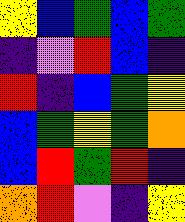[["yellow", "blue", "green", "blue", "green"], ["indigo", "violet", "red", "blue", "indigo"], ["red", "indigo", "blue", "green", "yellow"], ["blue", "green", "yellow", "green", "orange"], ["blue", "red", "green", "red", "indigo"], ["orange", "red", "violet", "indigo", "yellow"]]